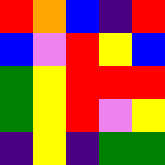[["red", "orange", "blue", "indigo", "red"], ["blue", "violet", "red", "yellow", "blue"], ["green", "yellow", "red", "red", "red"], ["green", "yellow", "red", "violet", "yellow"], ["indigo", "yellow", "indigo", "green", "green"]]